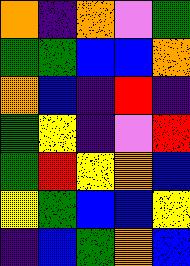[["orange", "indigo", "orange", "violet", "green"], ["green", "green", "blue", "blue", "orange"], ["orange", "blue", "indigo", "red", "indigo"], ["green", "yellow", "indigo", "violet", "red"], ["green", "red", "yellow", "orange", "blue"], ["yellow", "green", "blue", "blue", "yellow"], ["indigo", "blue", "green", "orange", "blue"]]